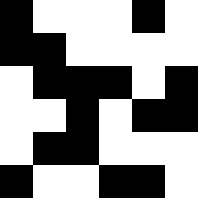[["black", "white", "white", "white", "black", "white"], ["black", "black", "white", "white", "white", "white"], ["white", "black", "black", "black", "white", "black"], ["white", "white", "black", "white", "black", "black"], ["white", "black", "black", "white", "white", "white"], ["black", "white", "white", "black", "black", "white"]]